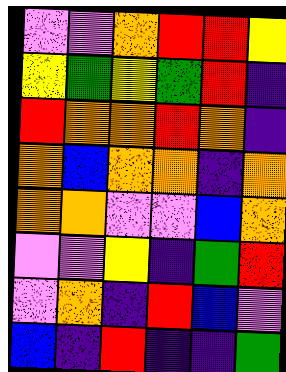[["violet", "violet", "orange", "red", "red", "yellow"], ["yellow", "green", "yellow", "green", "red", "indigo"], ["red", "orange", "orange", "red", "orange", "indigo"], ["orange", "blue", "orange", "orange", "indigo", "orange"], ["orange", "orange", "violet", "violet", "blue", "orange"], ["violet", "violet", "yellow", "indigo", "green", "red"], ["violet", "orange", "indigo", "red", "blue", "violet"], ["blue", "indigo", "red", "indigo", "indigo", "green"]]